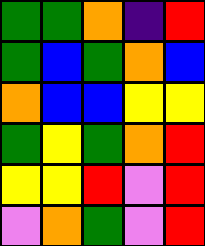[["green", "green", "orange", "indigo", "red"], ["green", "blue", "green", "orange", "blue"], ["orange", "blue", "blue", "yellow", "yellow"], ["green", "yellow", "green", "orange", "red"], ["yellow", "yellow", "red", "violet", "red"], ["violet", "orange", "green", "violet", "red"]]